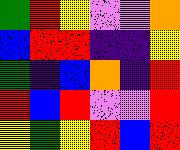[["green", "red", "yellow", "violet", "violet", "orange"], ["blue", "red", "red", "indigo", "indigo", "yellow"], ["green", "indigo", "blue", "orange", "indigo", "red"], ["red", "blue", "red", "violet", "violet", "red"], ["yellow", "green", "yellow", "red", "blue", "red"]]